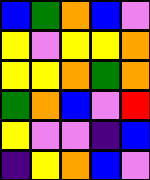[["blue", "green", "orange", "blue", "violet"], ["yellow", "violet", "yellow", "yellow", "orange"], ["yellow", "yellow", "orange", "green", "orange"], ["green", "orange", "blue", "violet", "red"], ["yellow", "violet", "violet", "indigo", "blue"], ["indigo", "yellow", "orange", "blue", "violet"]]